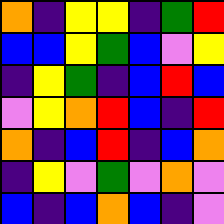[["orange", "indigo", "yellow", "yellow", "indigo", "green", "red"], ["blue", "blue", "yellow", "green", "blue", "violet", "yellow"], ["indigo", "yellow", "green", "indigo", "blue", "red", "blue"], ["violet", "yellow", "orange", "red", "blue", "indigo", "red"], ["orange", "indigo", "blue", "red", "indigo", "blue", "orange"], ["indigo", "yellow", "violet", "green", "violet", "orange", "violet"], ["blue", "indigo", "blue", "orange", "blue", "indigo", "violet"]]